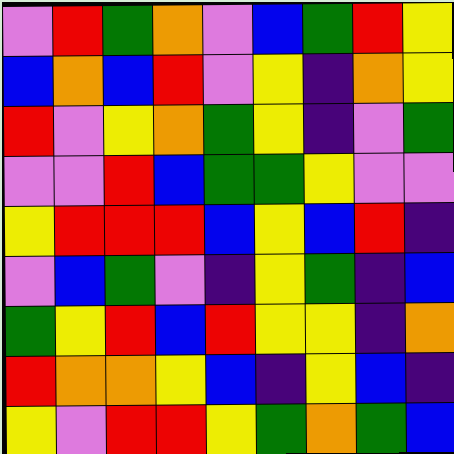[["violet", "red", "green", "orange", "violet", "blue", "green", "red", "yellow"], ["blue", "orange", "blue", "red", "violet", "yellow", "indigo", "orange", "yellow"], ["red", "violet", "yellow", "orange", "green", "yellow", "indigo", "violet", "green"], ["violet", "violet", "red", "blue", "green", "green", "yellow", "violet", "violet"], ["yellow", "red", "red", "red", "blue", "yellow", "blue", "red", "indigo"], ["violet", "blue", "green", "violet", "indigo", "yellow", "green", "indigo", "blue"], ["green", "yellow", "red", "blue", "red", "yellow", "yellow", "indigo", "orange"], ["red", "orange", "orange", "yellow", "blue", "indigo", "yellow", "blue", "indigo"], ["yellow", "violet", "red", "red", "yellow", "green", "orange", "green", "blue"]]